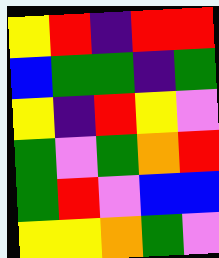[["yellow", "red", "indigo", "red", "red"], ["blue", "green", "green", "indigo", "green"], ["yellow", "indigo", "red", "yellow", "violet"], ["green", "violet", "green", "orange", "red"], ["green", "red", "violet", "blue", "blue"], ["yellow", "yellow", "orange", "green", "violet"]]